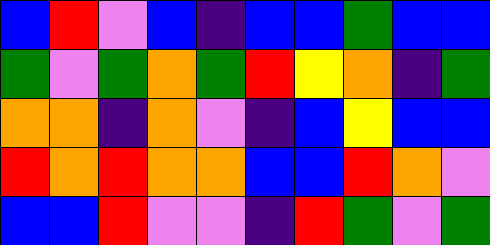[["blue", "red", "violet", "blue", "indigo", "blue", "blue", "green", "blue", "blue"], ["green", "violet", "green", "orange", "green", "red", "yellow", "orange", "indigo", "green"], ["orange", "orange", "indigo", "orange", "violet", "indigo", "blue", "yellow", "blue", "blue"], ["red", "orange", "red", "orange", "orange", "blue", "blue", "red", "orange", "violet"], ["blue", "blue", "red", "violet", "violet", "indigo", "red", "green", "violet", "green"]]